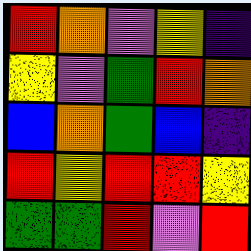[["red", "orange", "violet", "yellow", "indigo"], ["yellow", "violet", "green", "red", "orange"], ["blue", "orange", "green", "blue", "indigo"], ["red", "yellow", "red", "red", "yellow"], ["green", "green", "red", "violet", "red"]]